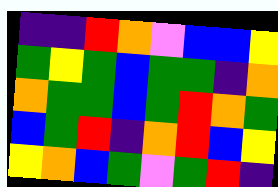[["indigo", "indigo", "red", "orange", "violet", "blue", "blue", "yellow"], ["green", "yellow", "green", "blue", "green", "green", "indigo", "orange"], ["orange", "green", "green", "blue", "green", "red", "orange", "green"], ["blue", "green", "red", "indigo", "orange", "red", "blue", "yellow"], ["yellow", "orange", "blue", "green", "violet", "green", "red", "indigo"]]